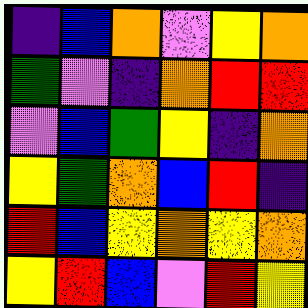[["indigo", "blue", "orange", "violet", "yellow", "orange"], ["green", "violet", "indigo", "orange", "red", "red"], ["violet", "blue", "green", "yellow", "indigo", "orange"], ["yellow", "green", "orange", "blue", "red", "indigo"], ["red", "blue", "yellow", "orange", "yellow", "orange"], ["yellow", "red", "blue", "violet", "red", "yellow"]]